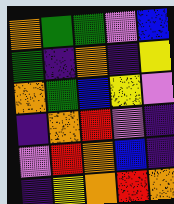[["orange", "green", "green", "violet", "blue"], ["green", "indigo", "orange", "indigo", "yellow"], ["orange", "green", "blue", "yellow", "violet"], ["indigo", "orange", "red", "violet", "indigo"], ["violet", "red", "orange", "blue", "indigo"], ["indigo", "yellow", "orange", "red", "orange"]]